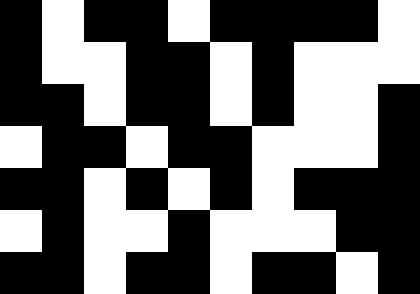[["black", "white", "black", "black", "white", "black", "black", "black", "black", "white"], ["black", "white", "white", "black", "black", "white", "black", "white", "white", "white"], ["black", "black", "white", "black", "black", "white", "black", "white", "white", "black"], ["white", "black", "black", "white", "black", "black", "white", "white", "white", "black"], ["black", "black", "white", "black", "white", "black", "white", "black", "black", "black"], ["white", "black", "white", "white", "black", "white", "white", "white", "black", "black"], ["black", "black", "white", "black", "black", "white", "black", "black", "white", "black"]]